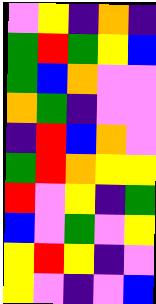[["violet", "yellow", "indigo", "orange", "indigo"], ["green", "red", "green", "yellow", "blue"], ["green", "blue", "orange", "violet", "violet"], ["orange", "green", "indigo", "violet", "violet"], ["indigo", "red", "blue", "orange", "violet"], ["green", "red", "orange", "yellow", "yellow"], ["red", "violet", "yellow", "indigo", "green"], ["blue", "violet", "green", "violet", "yellow"], ["yellow", "red", "yellow", "indigo", "violet"], ["yellow", "violet", "indigo", "violet", "blue"]]